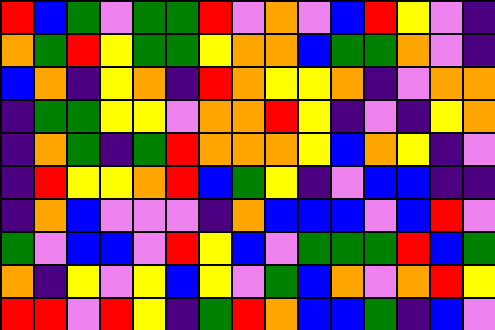[["red", "blue", "green", "violet", "green", "green", "red", "violet", "orange", "violet", "blue", "red", "yellow", "violet", "indigo"], ["orange", "green", "red", "yellow", "green", "green", "yellow", "orange", "orange", "blue", "green", "green", "orange", "violet", "indigo"], ["blue", "orange", "indigo", "yellow", "orange", "indigo", "red", "orange", "yellow", "yellow", "orange", "indigo", "violet", "orange", "orange"], ["indigo", "green", "green", "yellow", "yellow", "violet", "orange", "orange", "red", "yellow", "indigo", "violet", "indigo", "yellow", "orange"], ["indigo", "orange", "green", "indigo", "green", "red", "orange", "orange", "orange", "yellow", "blue", "orange", "yellow", "indigo", "violet"], ["indigo", "red", "yellow", "yellow", "orange", "red", "blue", "green", "yellow", "indigo", "violet", "blue", "blue", "indigo", "indigo"], ["indigo", "orange", "blue", "violet", "violet", "violet", "indigo", "orange", "blue", "blue", "blue", "violet", "blue", "red", "violet"], ["green", "violet", "blue", "blue", "violet", "red", "yellow", "blue", "violet", "green", "green", "green", "red", "blue", "green"], ["orange", "indigo", "yellow", "violet", "yellow", "blue", "yellow", "violet", "green", "blue", "orange", "violet", "orange", "red", "yellow"], ["red", "red", "violet", "red", "yellow", "indigo", "green", "red", "orange", "blue", "blue", "green", "indigo", "blue", "violet"]]